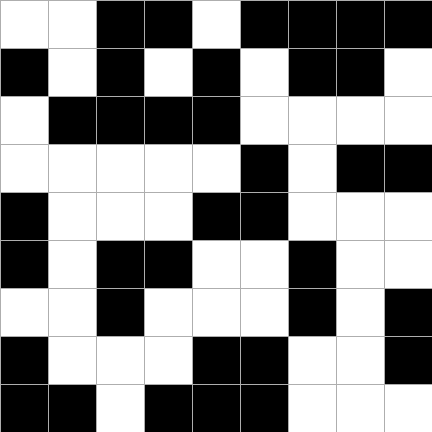[["white", "white", "black", "black", "white", "black", "black", "black", "black"], ["black", "white", "black", "white", "black", "white", "black", "black", "white"], ["white", "black", "black", "black", "black", "white", "white", "white", "white"], ["white", "white", "white", "white", "white", "black", "white", "black", "black"], ["black", "white", "white", "white", "black", "black", "white", "white", "white"], ["black", "white", "black", "black", "white", "white", "black", "white", "white"], ["white", "white", "black", "white", "white", "white", "black", "white", "black"], ["black", "white", "white", "white", "black", "black", "white", "white", "black"], ["black", "black", "white", "black", "black", "black", "white", "white", "white"]]